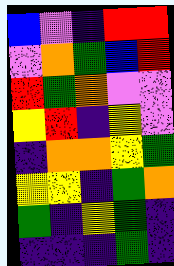[["blue", "violet", "indigo", "red", "red"], ["violet", "orange", "green", "blue", "red"], ["red", "green", "orange", "violet", "violet"], ["yellow", "red", "indigo", "yellow", "violet"], ["indigo", "orange", "orange", "yellow", "green"], ["yellow", "yellow", "indigo", "green", "orange"], ["green", "indigo", "yellow", "green", "indigo"], ["indigo", "indigo", "indigo", "green", "indigo"]]